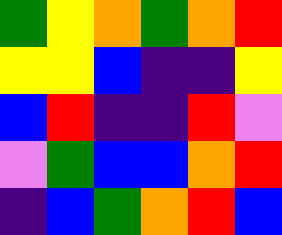[["green", "yellow", "orange", "green", "orange", "red"], ["yellow", "yellow", "blue", "indigo", "indigo", "yellow"], ["blue", "red", "indigo", "indigo", "red", "violet"], ["violet", "green", "blue", "blue", "orange", "red"], ["indigo", "blue", "green", "orange", "red", "blue"]]